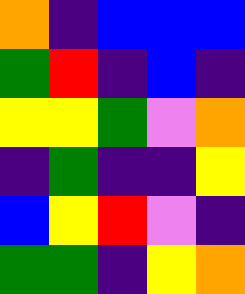[["orange", "indigo", "blue", "blue", "blue"], ["green", "red", "indigo", "blue", "indigo"], ["yellow", "yellow", "green", "violet", "orange"], ["indigo", "green", "indigo", "indigo", "yellow"], ["blue", "yellow", "red", "violet", "indigo"], ["green", "green", "indigo", "yellow", "orange"]]